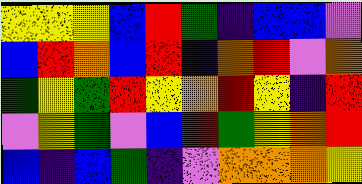[["yellow", "yellow", "yellow", "blue", "red", "green", "indigo", "blue", "blue", "violet"], ["blue", "red", "orange", "blue", "red", "indigo", "orange", "red", "violet", "orange"], ["green", "yellow", "green", "red", "yellow", "orange", "red", "yellow", "indigo", "red"], ["violet", "yellow", "green", "violet", "blue", "red", "green", "yellow", "orange", "red"], ["blue", "indigo", "blue", "green", "indigo", "violet", "orange", "orange", "orange", "yellow"]]